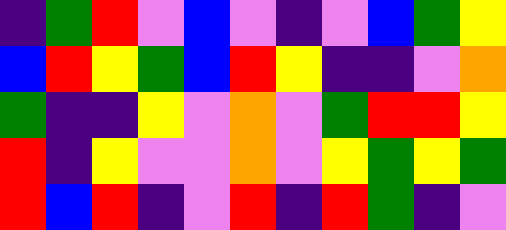[["indigo", "green", "red", "violet", "blue", "violet", "indigo", "violet", "blue", "green", "yellow"], ["blue", "red", "yellow", "green", "blue", "red", "yellow", "indigo", "indigo", "violet", "orange"], ["green", "indigo", "indigo", "yellow", "violet", "orange", "violet", "green", "red", "red", "yellow"], ["red", "indigo", "yellow", "violet", "violet", "orange", "violet", "yellow", "green", "yellow", "green"], ["red", "blue", "red", "indigo", "violet", "red", "indigo", "red", "green", "indigo", "violet"]]